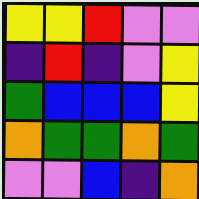[["yellow", "yellow", "red", "violet", "violet"], ["indigo", "red", "indigo", "violet", "yellow"], ["green", "blue", "blue", "blue", "yellow"], ["orange", "green", "green", "orange", "green"], ["violet", "violet", "blue", "indigo", "orange"]]